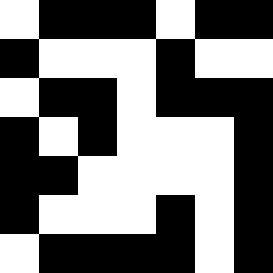[["white", "black", "black", "black", "white", "black", "black"], ["black", "white", "white", "white", "black", "white", "white"], ["white", "black", "black", "white", "black", "black", "black"], ["black", "white", "black", "white", "white", "white", "black"], ["black", "black", "white", "white", "white", "white", "black"], ["black", "white", "white", "white", "black", "white", "black"], ["white", "black", "black", "black", "black", "white", "black"]]